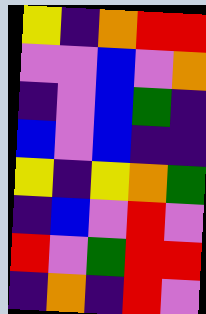[["yellow", "indigo", "orange", "red", "red"], ["violet", "violet", "blue", "violet", "orange"], ["indigo", "violet", "blue", "green", "indigo"], ["blue", "violet", "blue", "indigo", "indigo"], ["yellow", "indigo", "yellow", "orange", "green"], ["indigo", "blue", "violet", "red", "violet"], ["red", "violet", "green", "red", "red"], ["indigo", "orange", "indigo", "red", "violet"]]